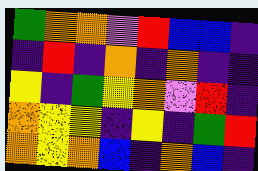[["green", "orange", "orange", "violet", "red", "blue", "blue", "indigo"], ["indigo", "red", "indigo", "orange", "indigo", "orange", "indigo", "indigo"], ["yellow", "indigo", "green", "yellow", "orange", "violet", "red", "indigo"], ["orange", "yellow", "yellow", "indigo", "yellow", "indigo", "green", "red"], ["orange", "yellow", "orange", "blue", "indigo", "orange", "blue", "indigo"]]